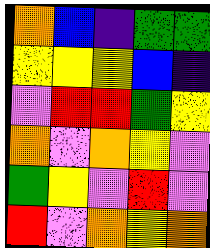[["orange", "blue", "indigo", "green", "green"], ["yellow", "yellow", "yellow", "blue", "indigo"], ["violet", "red", "red", "green", "yellow"], ["orange", "violet", "orange", "yellow", "violet"], ["green", "yellow", "violet", "red", "violet"], ["red", "violet", "orange", "yellow", "orange"]]